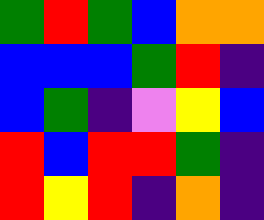[["green", "red", "green", "blue", "orange", "orange"], ["blue", "blue", "blue", "green", "red", "indigo"], ["blue", "green", "indigo", "violet", "yellow", "blue"], ["red", "blue", "red", "red", "green", "indigo"], ["red", "yellow", "red", "indigo", "orange", "indigo"]]